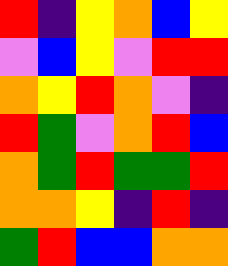[["red", "indigo", "yellow", "orange", "blue", "yellow"], ["violet", "blue", "yellow", "violet", "red", "red"], ["orange", "yellow", "red", "orange", "violet", "indigo"], ["red", "green", "violet", "orange", "red", "blue"], ["orange", "green", "red", "green", "green", "red"], ["orange", "orange", "yellow", "indigo", "red", "indigo"], ["green", "red", "blue", "blue", "orange", "orange"]]